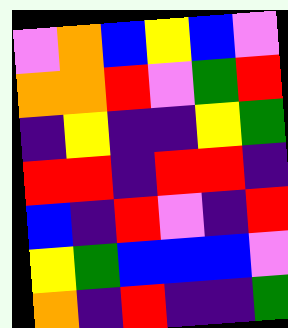[["violet", "orange", "blue", "yellow", "blue", "violet"], ["orange", "orange", "red", "violet", "green", "red"], ["indigo", "yellow", "indigo", "indigo", "yellow", "green"], ["red", "red", "indigo", "red", "red", "indigo"], ["blue", "indigo", "red", "violet", "indigo", "red"], ["yellow", "green", "blue", "blue", "blue", "violet"], ["orange", "indigo", "red", "indigo", "indigo", "green"]]